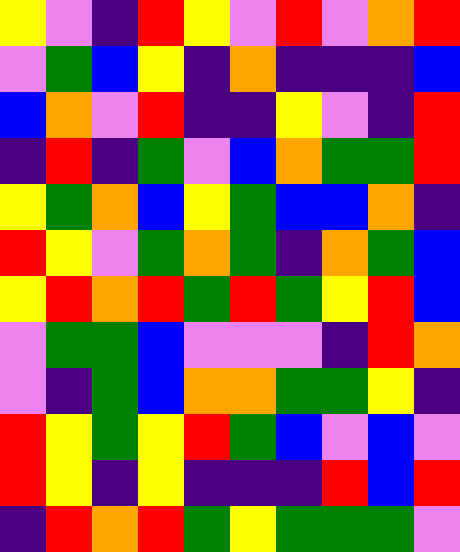[["yellow", "violet", "indigo", "red", "yellow", "violet", "red", "violet", "orange", "red"], ["violet", "green", "blue", "yellow", "indigo", "orange", "indigo", "indigo", "indigo", "blue"], ["blue", "orange", "violet", "red", "indigo", "indigo", "yellow", "violet", "indigo", "red"], ["indigo", "red", "indigo", "green", "violet", "blue", "orange", "green", "green", "red"], ["yellow", "green", "orange", "blue", "yellow", "green", "blue", "blue", "orange", "indigo"], ["red", "yellow", "violet", "green", "orange", "green", "indigo", "orange", "green", "blue"], ["yellow", "red", "orange", "red", "green", "red", "green", "yellow", "red", "blue"], ["violet", "green", "green", "blue", "violet", "violet", "violet", "indigo", "red", "orange"], ["violet", "indigo", "green", "blue", "orange", "orange", "green", "green", "yellow", "indigo"], ["red", "yellow", "green", "yellow", "red", "green", "blue", "violet", "blue", "violet"], ["red", "yellow", "indigo", "yellow", "indigo", "indigo", "indigo", "red", "blue", "red"], ["indigo", "red", "orange", "red", "green", "yellow", "green", "green", "green", "violet"]]